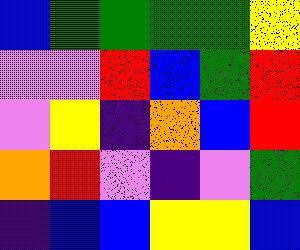[["blue", "green", "green", "green", "green", "yellow"], ["violet", "violet", "red", "blue", "green", "red"], ["violet", "yellow", "indigo", "orange", "blue", "red"], ["orange", "red", "violet", "indigo", "violet", "green"], ["indigo", "blue", "blue", "yellow", "yellow", "blue"]]